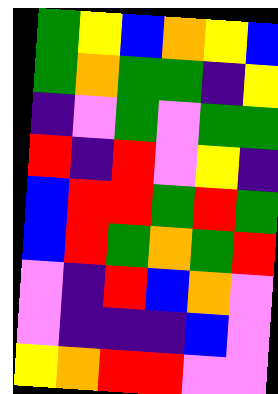[["green", "yellow", "blue", "orange", "yellow", "blue"], ["green", "orange", "green", "green", "indigo", "yellow"], ["indigo", "violet", "green", "violet", "green", "green"], ["red", "indigo", "red", "violet", "yellow", "indigo"], ["blue", "red", "red", "green", "red", "green"], ["blue", "red", "green", "orange", "green", "red"], ["violet", "indigo", "red", "blue", "orange", "violet"], ["violet", "indigo", "indigo", "indigo", "blue", "violet"], ["yellow", "orange", "red", "red", "violet", "violet"]]